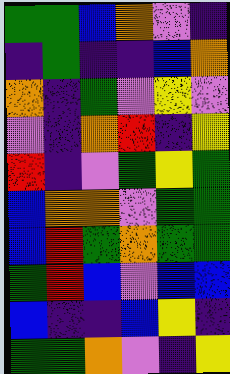[["green", "green", "blue", "orange", "violet", "indigo"], ["indigo", "green", "indigo", "indigo", "blue", "orange"], ["orange", "indigo", "green", "violet", "yellow", "violet"], ["violet", "indigo", "orange", "red", "indigo", "yellow"], ["red", "indigo", "violet", "green", "yellow", "green"], ["blue", "orange", "orange", "violet", "green", "green"], ["blue", "red", "green", "orange", "green", "green"], ["green", "red", "blue", "violet", "blue", "blue"], ["blue", "indigo", "indigo", "blue", "yellow", "indigo"], ["green", "green", "orange", "violet", "indigo", "yellow"]]